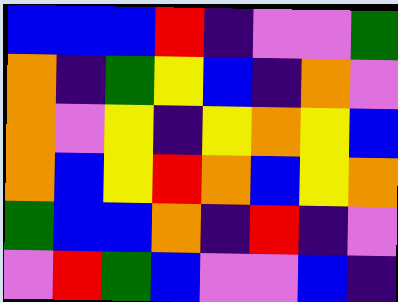[["blue", "blue", "blue", "red", "indigo", "violet", "violet", "green"], ["orange", "indigo", "green", "yellow", "blue", "indigo", "orange", "violet"], ["orange", "violet", "yellow", "indigo", "yellow", "orange", "yellow", "blue"], ["orange", "blue", "yellow", "red", "orange", "blue", "yellow", "orange"], ["green", "blue", "blue", "orange", "indigo", "red", "indigo", "violet"], ["violet", "red", "green", "blue", "violet", "violet", "blue", "indigo"]]